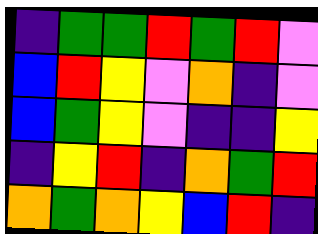[["indigo", "green", "green", "red", "green", "red", "violet"], ["blue", "red", "yellow", "violet", "orange", "indigo", "violet"], ["blue", "green", "yellow", "violet", "indigo", "indigo", "yellow"], ["indigo", "yellow", "red", "indigo", "orange", "green", "red"], ["orange", "green", "orange", "yellow", "blue", "red", "indigo"]]